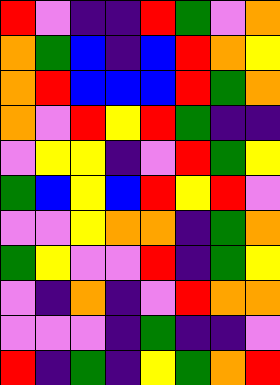[["red", "violet", "indigo", "indigo", "red", "green", "violet", "orange"], ["orange", "green", "blue", "indigo", "blue", "red", "orange", "yellow"], ["orange", "red", "blue", "blue", "blue", "red", "green", "orange"], ["orange", "violet", "red", "yellow", "red", "green", "indigo", "indigo"], ["violet", "yellow", "yellow", "indigo", "violet", "red", "green", "yellow"], ["green", "blue", "yellow", "blue", "red", "yellow", "red", "violet"], ["violet", "violet", "yellow", "orange", "orange", "indigo", "green", "orange"], ["green", "yellow", "violet", "violet", "red", "indigo", "green", "yellow"], ["violet", "indigo", "orange", "indigo", "violet", "red", "orange", "orange"], ["violet", "violet", "violet", "indigo", "green", "indigo", "indigo", "violet"], ["red", "indigo", "green", "indigo", "yellow", "green", "orange", "red"]]